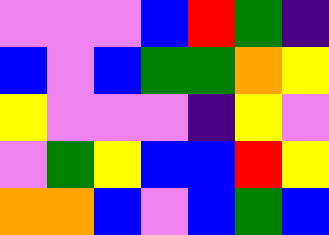[["violet", "violet", "violet", "blue", "red", "green", "indigo"], ["blue", "violet", "blue", "green", "green", "orange", "yellow"], ["yellow", "violet", "violet", "violet", "indigo", "yellow", "violet"], ["violet", "green", "yellow", "blue", "blue", "red", "yellow"], ["orange", "orange", "blue", "violet", "blue", "green", "blue"]]